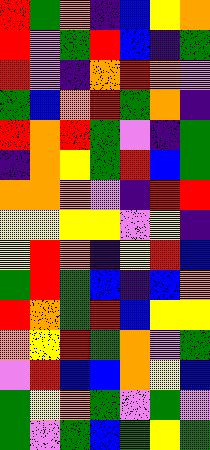[["red", "green", "orange", "indigo", "blue", "yellow", "orange"], ["red", "violet", "green", "red", "blue", "indigo", "green"], ["red", "violet", "indigo", "orange", "red", "orange", "violet"], ["green", "blue", "orange", "red", "green", "orange", "indigo"], ["red", "orange", "red", "green", "violet", "indigo", "green"], ["indigo", "orange", "yellow", "green", "red", "blue", "green"], ["orange", "orange", "orange", "violet", "indigo", "red", "red"], ["yellow", "yellow", "yellow", "yellow", "violet", "yellow", "indigo"], ["yellow", "red", "orange", "indigo", "yellow", "red", "blue"], ["green", "red", "green", "blue", "indigo", "blue", "orange"], ["red", "orange", "green", "red", "blue", "yellow", "yellow"], ["orange", "yellow", "red", "green", "orange", "violet", "green"], ["violet", "red", "blue", "blue", "orange", "yellow", "blue"], ["green", "yellow", "orange", "green", "violet", "green", "violet"], ["green", "violet", "green", "blue", "green", "yellow", "green"]]